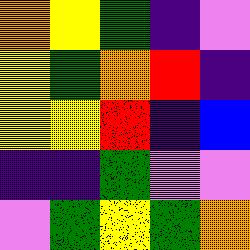[["orange", "yellow", "green", "indigo", "violet"], ["yellow", "green", "orange", "red", "indigo"], ["yellow", "yellow", "red", "indigo", "blue"], ["indigo", "indigo", "green", "violet", "violet"], ["violet", "green", "yellow", "green", "orange"]]